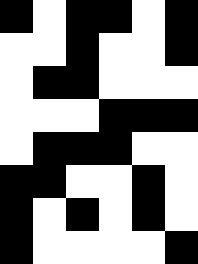[["black", "white", "black", "black", "white", "black"], ["white", "white", "black", "white", "white", "black"], ["white", "black", "black", "white", "white", "white"], ["white", "white", "white", "black", "black", "black"], ["white", "black", "black", "black", "white", "white"], ["black", "black", "white", "white", "black", "white"], ["black", "white", "black", "white", "black", "white"], ["black", "white", "white", "white", "white", "black"]]